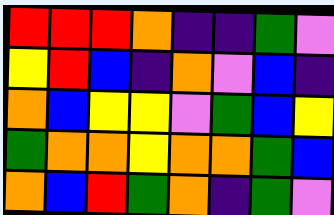[["red", "red", "red", "orange", "indigo", "indigo", "green", "violet"], ["yellow", "red", "blue", "indigo", "orange", "violet", "blue", "indigo"], ["orange", "blue", "yellow", "yellow", "violet", "green", "blue", "yellow"], ["green", "orange", "orange", "yellow", "orange", "orange", "green", "blue"], ["orange", "blue", "red", "green", "orange", "indigo", "green", "violet"]]